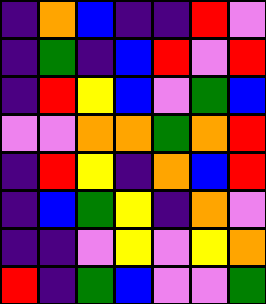[["indigo", "orange", "blue", "indigo", "indigo", "red", "violet"], ["indigo", "green", "indigo", "blue", "red", "violet", "red"], ["indigo", "red", "yellow", "blue", "violet", "green", "blue"], ["violet", "violet", "orange", "orange", "green", "orange", "red"], ["indigo", "red", "yellow", "indigo", "orange", "blue", "red"], ["indigo", "blue", "green", "yellow", "indigo", "orange", "violet"], ["indigo", "indigo", "violet", "yellow", "violet", "yellow", "orange"], ["red", "indigo", "green", "blue", "violet", "violet", "green"]]